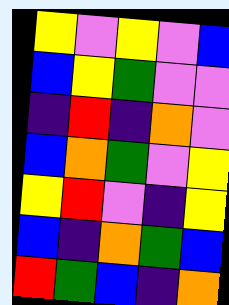[["yellow", "violet", "yellow", "violet", "blue"], ["blue", "yellow", "green", "violet", "violet"], ["indigo", "red", "indigo", "orange", "violet"], ["blue", "orange", "green", "violet", "yellow"], ["yellow", "red", "violet", "indigo", "yellow"], ["blue", "indigo", "orange", "green", "blue"], ["red", "green", "blue", "indigo", "orange"]]